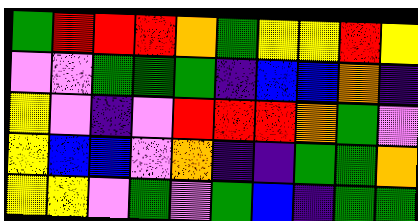[["green", "red", "red", "red", "orange", "green", "yellow", "yellow", "red", "yellow"], ["violet", "violet", "green", "green", "green", "indigo", "blue", "blue", "orange", "indigo"], ["yellow", "violet", "indigo", "violet", "red", "red", "red", "orange", "green", "violet"], ["yellow", "blue", "blue", "violet", "orange", "indigo", "indigo", "green", "green", "orange"], ["yellow", "yellow", "violet", "green", "violet", "green", "blue", "indigo", "green", "green"]]